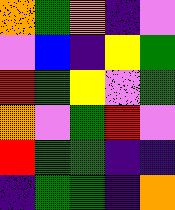[["orange", "green", "orange", "indigo", "violet"], ["violet", "blue", "indigo", "yellow", "green"], ["red", "green", "yellow", "violet", "green"], ["orange", "violet", "green", "red", "violet"], ["red", "green", "green", "indigo", "indigo"], ["indigo", "green", "green", "indigo", "orange"]]